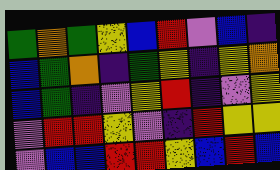[["green", "orange", "green", "yellow", "blue", "red", "violet", "blue", "indigo"], ["blue", "green", "orange", "indigo", "green", "yellow", "indigo", "yellow", "orange"], ["blue", "green", "indigo", "violet", "yellow", "red", "indigo", "violet", "yellow"], ["violet", "red", "red", "yellow", "violet", "indigo", "red", "yellow", "yellow"], ["violet", "blue", "blue", "red", "red", "yellow", "blue", "red", "blue"]]